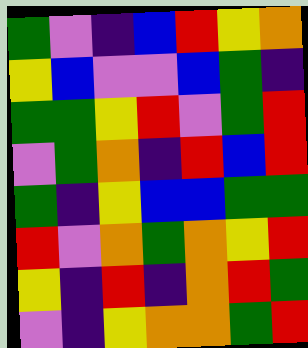[["green", "violet", "indigo", "blue", "red", "yellow", "orange"], ["yellow", "blue", "violet", "violet", "blue", "green", "indigo"], ["green", "green", "yellow", "red", "violet", "green", "red"], ["violet", "green", "orange", "indigo", "red", "blue", "red"], ["green", "indigo", "yellow", "blue", "blue", "green", "green"], ["red", "violet", "orange", "green", "orange", "yellow", "red"], ["yellow", "indigo", "red", "indigo", "orange", "red", "green"], ["violet", "indigo", "yellow", "orange", "orange", "green", "red"]]